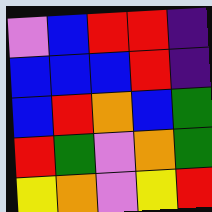[["violet", "blue", "red", "red", "indigo"], ["blue", "blue", "blue", "red", "indigo"], ["blue", "red", "orange", "blue", "green"], ["red", "green", "violet", "orange", "green"], ["yellow", "orange", "violet", "yellow", "red"]]